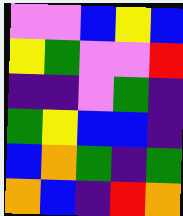[["violet", "violet", "blue", "yellow", "blue"], ["yellow", "green", "violet", "violet", "red"], ["indigo", "indigo", "violet", "green", "indigo"], ["green", "yellow", "blue", "blue", "indigo"], ["blue", "orange", "green", "indigo", "green"], ["orange", "blue", "indigo", "red", "orange"]]